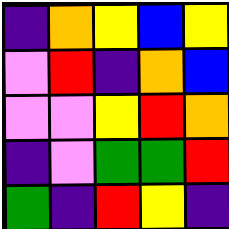[["indigo", "orange", "yellow", "blue", "yellow"], ["violet", "red", "indigo", "orange", "blue"], ["violet", "violet", "yellow", "red", "orange"], ["indigo", "violet", "green", "green", "red"], ["green", "indigo", "red", "yellow", "indigo"]]